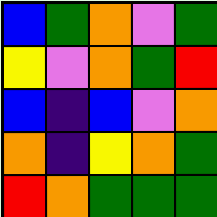[["blue", "green", "orange", "violet", "green"], ["yellow", "violet", "orange", "green", "red"], ["blue", "indigo", "blue", "violet", "orange"], ["orange", "indigo", "yellow", "orange", "green"], ["red", "orange", "green", "green", "green"]]